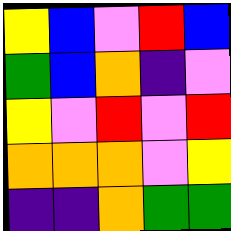[["yellow", "blue", "violet", "red", "blue"], ["green", "blue", "orange", "indigo", "violet"], ["yellow", "violet", "red", "violet", "red"], ["orange", "orange", "orange", "violet", "yellow"], ["indigo", "indigo", "orange", "green", "green"]]